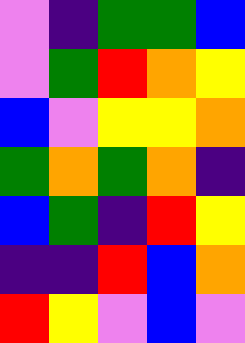[["violet", "indigo", "green", "green", "blue"], ["violet", "green", "red", "orange", "yellow"], ["blue", "violet", "yellow", "yellow", "orange"], ["green", "orange", "green", "orange", "indigo"], ["blue", "green", "indigo", "red", "yellow"], ["indigo", "indigo", "red", "blue", "orange"], ["red", "yellow", "violet", "blue", "violet"]]